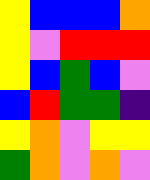[["yellow", "blue", "blue", "blue", "orange"], ["yellow", "violet", "red", "red", "red"], ["yellow", "blue", "green", "blue", "violet"], ["blue", "red", "green", "green", "indigo"], ["yellow", "orange", "violet", "yellow", "yellow"], ["green", "orange", "violet", "orange", "violet"]]